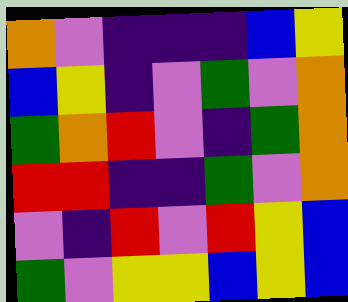[["orange", "violet", "indigo", "indigo", "indigo", "blue", "yellow"], ["blue", "yellow", "indigo", "violet", "green", "violet", "orange"], ["green", "orange", "red", "violet", "indigo", "green", "orange"], ["red", "red", "indigo", "indigo", "green", "violet", "orange"], ["violet", "indigo", "red", "violet", "red", "yellow", "blue"], ["green", "violet", "yellow", "yellow", "blue", "yellow", "blue"]]